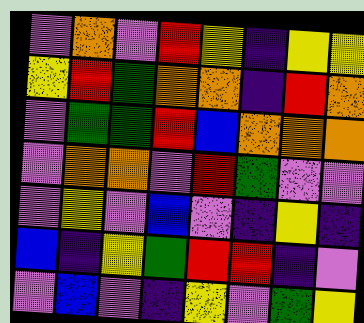[["violet", "orange", "violet", "red", "yellow", "indigo", "yellow", "yellow"], ["yellow", "red", "green", "orange", "orange", "indigo", "red", "orange"], ["violet", "green", "green", "red", "blue", "orange", "orange", "orange"], ["violet", "orange", "orange", "violet", "red", "green", "violet", "violet"], ["violet", "yellow", "violet", "blue", "violet", "indigo", "yellow", "indigo"], ["blue", "indigo", "yellow", "green", "red", "red", "indigo", "violet"], ["violet", "blue", "violet", "indigo", "yellow", "violet", "green", "yellow"]]